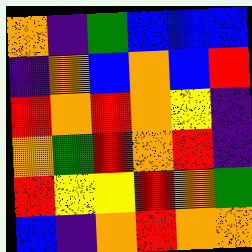[["orange", "indigo", "green", "blue", "blue", "blue"], ["indigo", "orange", "blue", "orange", "blue", "red"], ["red", "orange", "red", "orange", "yellow", "indigo"], ["orange", "green", "red", "orange", "red", "indigo"], ["red", "yellow", "yellow", "red", "orange", "green"], ["blue", "indigo", "orange", "red", "orange", "orange"]]